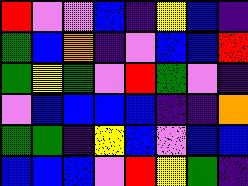[["red", "violet", "violet", "blue", "indigo", "yellow", "blue", "indigo"], ["green", "blue", "orange", "indigo", "violet", "blue", "blue", "red"], ["green", "yellow", "green", "violet", "red", "green", "violet", "indigo"], ["violet", "blue", "blue", "blue", "blue", "indigo", "indigo", "orange"], ["green", "green", "indigo", "yellow", "blue", "violet", "blue", "blue"], ["blue", "blue", "blue", "violet", "red", "yellow", "green", "indigo"]]